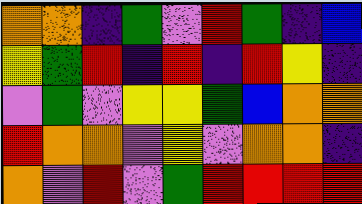[["orange", "orange", "indigo", "green", "violet", "red", "green", "indigo", "blue"], ["yellow", "green", "red", "indigo", "red", "indigo", "red", "yellow", "indigo"], ["violet", "green", "violet", "yellow", "yellow", "green", "blue", "orange", "orange"], ["red", "orange", "orange", "violet", "yellow", "violet", "orange", "orange", "indigo"], ["orange", "violet", "red", "violet", "green", "red", "red", "red", "red"]]